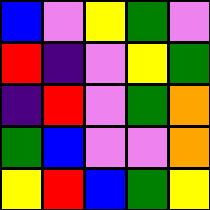[["blue", "violet", "yellow", "green", "violet"], ["red", "indigo", "violet", "yellow", "green"], ["indigo", "red", "violet", "green", "orange"], ["green", "blue", "violet", "violet", "orange"], ["yellow", "red", "blue", "green", "yellow"]]